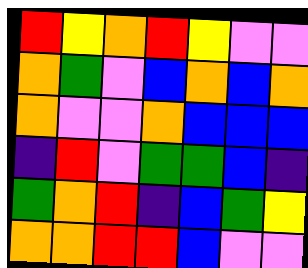[["red", "yellow", "orange", "red", "yellow", "violet", "violet"], ["orange", "green", "violet", "blue", "orange", "blue", "orange"], ["orange", "violet", "violet", "orange", "blue", "blue", "blue"], ["indigo", "red", "violet", "green", "green", "blue", "indigo"], ["green", "orange", "red", "indigo", "blue", "green", "yellow"], ["orange", "orange", "red", "red", "blue", "violet", "violet"]]